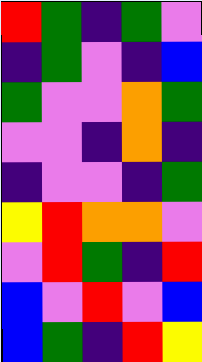[["red", "green", "indigo", "green", "violet"], ["indigo", "green", "violet", "indigo", "blue"], ["green", "violet", "violet", "orange", "green"], ["violet", "violet", "indigo", "orange", "indigo"], ["indigo", "violet", "violet", "indigo", "green"], ["yellow", "red", "orange", "orange", "violet"], ["violet", "red", "green", "indigo", "red"], ["blue", "violet", "red", "violet", "blue"], ["blue", "green", "indigo", "red", "yellow"]]